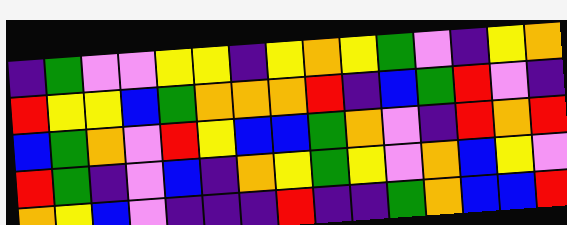[["indigo", "green", "violet", "violet", "yellow", "yellow", "indigo", "yellow", "orange", "yellow", "green", "violet", "indigo", "yellow", "orange"], ["red", "yellow", "yellow", "blue", "green", "orange", "orange", "orange", "red", "indigo", "blue", "green", "red", "violet", "indigo"], ["blue", "green", "orange", "violet", "red", "yellow", "blue", "blue", "green", "orange", "violet", "indigo", "red", "orange", "red"], ["red", "green", "indigo", "violet", "blue", "indigo", "orange", "yellow", "green", "yellow", "violet", "orange", "blue", "yellow", "violet"], ["orange", "yellow", "blue", "violet", "indigo", "indigo", "indigo", "red", "indigo", "indigo", "green", "orange", "blue", "blue", "red"]]